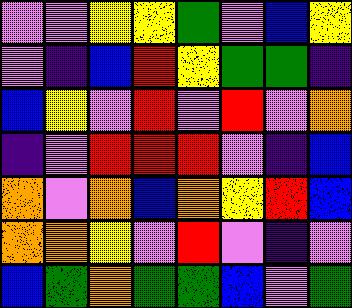[["violet", "violet", "yellow", "yellow", "green", "violet", "blue", "yellow"], ["violet", "indigo", "blue", "red", "yellow", "green", "green", "indigo"], ["blue", "yellow", "violet", "red", "violet", "red", "violet", "orange"], ["indigo", "violet", "red", "red", "red", "violet", "indigo", "blue"], ["orange", "violet", "orange", "blue", "orange", "yellow", "red", "blue"], ["orange", "orange", "yellow", "violet", "red", "violet", "indigo", "violet"], ["blue", "green", "orange", "green", "green", "blue", "violet", "green"]]